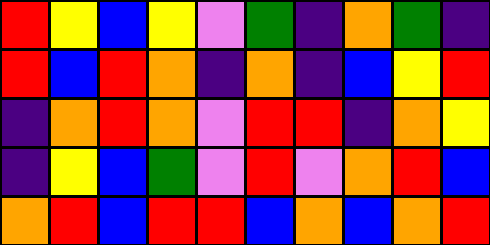[["red", "yellow", "blue", "yellow", "violet", "green", "indigo", "orange", "green", "indigo"], ["red", "blue", "red", "orange", "indigo", "orange", "indigo", "blue", "yellow", "red"], ["indigo", "orange", "red", "orange", "violet", "red", "red", "indigo", "orange", "yellow"], ["indigo", "yellow", "blue", "green", "violet", "red", "violet", "orange", "red", "blue"], ["orange", "red", "blue", "red", "red", "blue", "orange", "blue", "orange", "red"]]